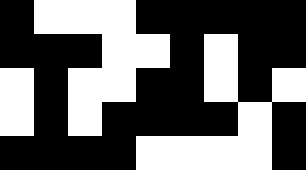[["black", "white", "white", "white", "black", "black", "black", "black", "black"], ["black", "black", "black", "white", "white", "black", "white", "black", "black"], ["white", "black", "white", "white", "black", "black", "white", "black", "white"], ["white", "black", "white", "black", "black", "black", "black", "white", "black"], ["black", "black", "black", "black", "white", "white", "white", "white", "black"]]